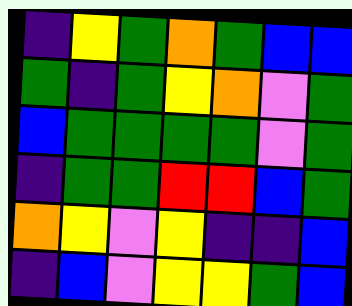[["indigo", "yellow", "green", "orange", "green", "blue", "blue"], ["green", "indigo", "green", "yellow", "orange", "violet", "green"], ["blue", "green", "green", "green", "green", "violet", "green"], ["indigo", "green", "green", "red", "red", "blue", "green"], ["orange", "yellow", "violet", "yellow", "indigo", "indigo", "blue"], ["indigo", "blue", "violet", "yellow", "yellow", "green", "blue"]]